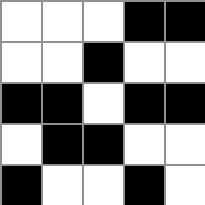[["white", "white", "white", "black", "black"], ["white", "white", "black", "white", "white"], ["black", "black", "white", "black", "black"], ["white", "black", "black", "white", "white"], ["black", "white", "white", "black", "white"]]